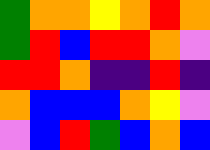[["green", "orange", "orange", "yellow", "orange", "red", "orange"], ["green", "red", "blue", "red", "red", "orange", "violet"], ["red", "red", "orange", "indigo", "indigo", "red", "indigo"], ["orange", "blue", "blue", "blue", "orange", "yellow", "violet"], ["violet", "blue", "red", "green", "blue", "orange", "blue"]]